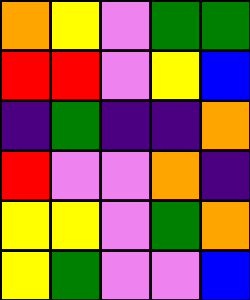[["orange", "yellow", "violet", "green", "green"], ["red", "red", "violet", "yellow", "blue"], ["indigo", "green", "indigo", "indigo", "orange"], ["red", "violet", "violet", "orange", "indigo"], ["yellow", "yellow", "violet", "green", "orange"], ["yellow", "green", "violet", "violet", "blue"]]